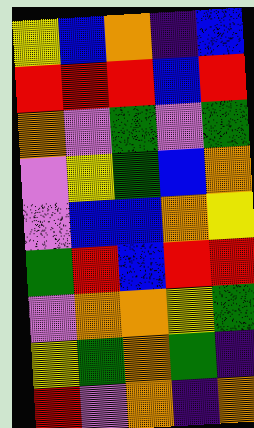[["yellow", "blue", "orange", "indigo", "blue"], ["red", "red", "red", "blue", "red"], ["orange", "violet", "green", "violet", "green"], ["violet", "yellow", "green", "blue", "orange"], ["violet", "blue", "blue", "orange", "yellow"], ["green", "red", "blue", "red", "red"], ["violet", "orange", "orange", "yellow", "green"], ["yellow", "green", "orange", "green", "indigo"], ["red", "violet", "orange", "indigo", "orange"]]